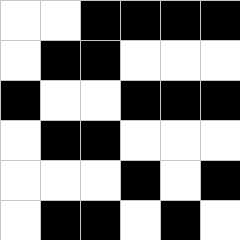[["white", "white", "black", "black", "black", "black"], ["white", "black", "black", "white", "white", "white"], ["black", "white", "white", "black", "black", "black"], ["white", "black", "black", "white", "white", "white"], ["white", "white", "white", "black", "white", "black"], ["white", "black", "black", "white", "black", "white"]]